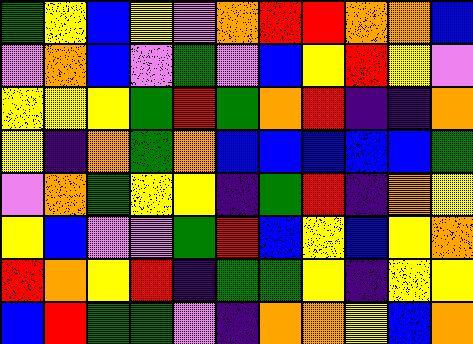[["green", "yellow", "blue", "yellow", "violet", "orange", "red", "red", "orange", "orange", "blue"], ["violet", "orange", "blue", "violet", "green", "violet", "blue", "yellow", "red", "yellow", "violet"], ["yellow", "yellow", "yellow", "green", "red", "green", "orange", "red", "indigo", "indigo", "orange"], ["yellow", "indigo", "orange", "green", "orange", "blue", "blue", "blue", "blue", "blue", "green"], ["violet", "orange", "green", "yellow", "yellow", "indigo", "green", "red", "indigo", "orange", "yellow"], ["yellow", "blue", "violet", "violet", "green", "red", "blue", "yellow", "blue", "yellow", "orange"], ["red", "orange", "yellow", "red", "indigo", "green", "green", "yellow", "indigo", "yellow", "yellow"], ["blue", "red", "green", "green", "violet", "indigo", "orange", "orange", "yellow", "blue", "orange"]]